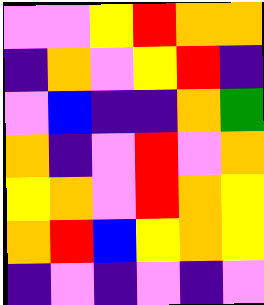[["violet", "violet", "yellow", "red", "orange", "orange"], ["indigo", "orange", "violet", "yellow", "red", "indigo"], ["violet", "blue", "indigo", "indigo", "orange", "green"], ["orange", "indigo", "violet", "red", "violet", "orange"], ["yellow", "orange", "violet", "red", "orange", "yellow"], ["orange", "red", "blue", "yellow", "orange", "yellow"], ["indigo", "violet", "indigo", "violet", "indigo", "violet"]]